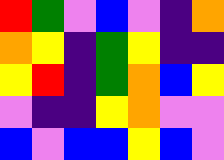[["red", "green", "violet", "blue", "violet", "indigo", "orange"], ["orange", "yellow", "indigo", "green", "yellow", "indigo", "indigo"], ["yellow", "red", "indigo", "green", "orange", "blue", "yellow"], ["violet", "indigo", "indigo", "yellow", "orange", "violet", "violet"], ["blue", "violet", "blue", "blue", "yellow", "blue", "violet"]]